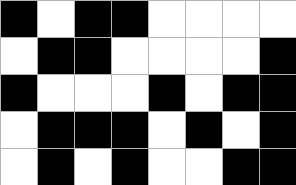[["black", "white", "black", "black", "white", "white", "white", "white"], ["white", "black", "black", "white", "white", "white", "white", "black"], ["black", "white", "white", "white", "black", "white", "black", "black"], ["white", "black", "black", "black", "white", "black", "white", "black"], ["white", "black", "white", "black", "white", "white", "black", "black"]]